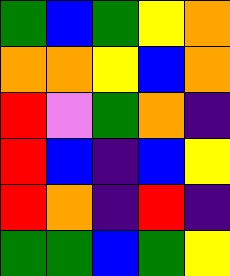[["green", "blue", "green", "yellow", "orange"], ["orange", "orange", "yellow", "blue", "orange"], ["red", "violet", "green", "orange", "indigo"], ["red", "blue", "indigo", "blue", "yellow"], ["red", "orange", "indigo", "red", "indigo"], ["green", "green", "blue", "green", "yellow"]]